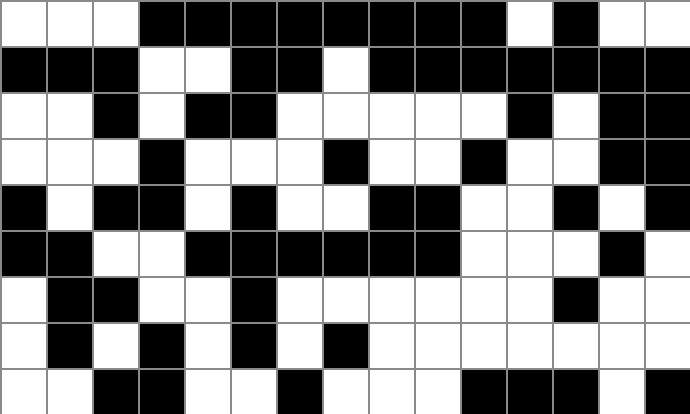[["white", "white", "white", "black", "black", "black", "black", "black", "black", "black", "black", "white", "black", "white", "white"], ["black", "black", "black", "white", "white", "black", "black", "white", "black", "black", "black", "black", "black", "black", "black"], ["white", "white", "black", "white", "black", "black", "white", "white", "white", "white", "white", "black", "white", "black", "black"], ["white", "white", "white", "black", "white", "white", "white", "black", "white", "white", "black", "white", "white", "black", "black"], ["black", "white", "black", "black", "white", "black", "white", "white", "black", "black", "white", "white", "black", "white", "black"], ["black", "black", "white", "white", "black", "black", "black", "black", "black", "black", "white", "white", "white", "black", "white"], ["white", "black", "black", "white", "white", "black", "white", "white", "white", "white", "white", "white", "black", "white", "white"], ["white", "black", "white", "black", "white", "black", "white", "black", "white", "white", "white", "white", "white", "white", "white"], ["white", "white", "black", "black", "white", "white", "black", "white", "white", "white", "black", "black", "black", "white", "black"]]